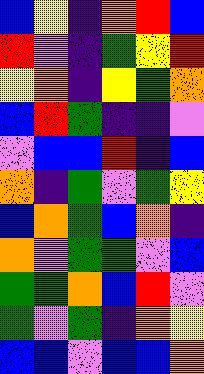[["blue", "yellow", "indigo", "orange", "red", "blue"], ["red", "violet", "indigo", "green", "yellow", "red"], ["yellow", "orange", "indigo", "yellow", "green", "orange"], ["blue", "red", "green", "indigo", "indigo", "violet"], ["violet", "blue", "blue", "red", "indigo", "blue"], ["orange", "indigo", "green", "violet", "green", "yellow"], ["blue", "orange", "green", "blue", "orange", "indigo"], ["orange", "violet", "green", "green", "violet", "blue"], ["green", "green", "orange", "blue", "red", "violet"], ["green", "violet", "green", "indigo", "orange", "yellow"], ["blue", "blue", "violet", "blue", "blue", "orange"]]